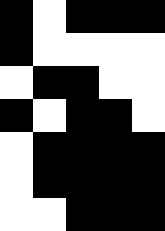[["black", "white", "black", "black", "black"], ["black", "white", "white", "white", "white"], ["white", "black", "black", "white", "white"], ["black", "white", "black", "black", "white"], ["white", "black", "black", "black", "black"], ["white", "black", "black", "black", "black"], ["white", "white", "black", "black", "black"]]